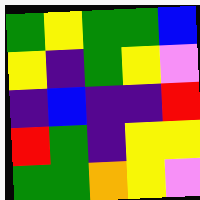[["green", "yellow", "green", "green", "blue"], ["yellow", "indigo", "green", "yellow", "violet"], ["indigo", "blue", "indigo", "indigo", "red"], ["red", "green", "indigo", "yellow", "yellow"], ["green", "green", "orange", "yellow", "violet"]]